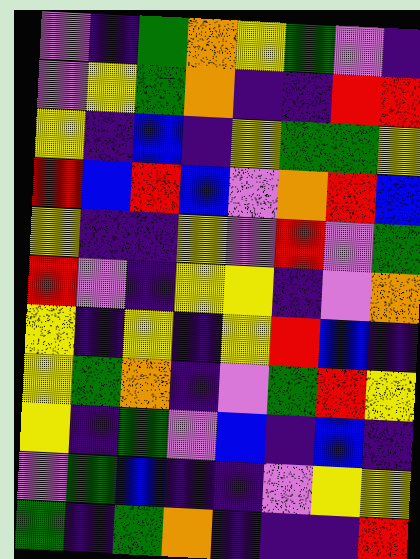[["violet", "indigo", "green", "orange", "yellow", "green", "violet", "indigo"], ["violet", "yellow", "green", "orange", "indigo", "indigo", "red", "red"], ["yellow", "indigo", "blue", "indigo", "yellow", "green", "green", "yellow"], ["red", "blue", "red", "blue", "violet", "orange", "red", "blue"], ["yellow", "indigo", "indigo", "yellow", "violet", "red", "violet", "green"], ["red", "violet", "indigo", "yellow", "yellow", "indigo", "violet", "orange"], ["yellow", "indigo", "yellow", "indigo", "yellow", "red", "blue", "indigo"], ["yellow", "green", "orange", "indigo", "violet", "green", "red", "yellow"], ["yellow", "indigo", "green", "violet", "blue", "indigo", "blue", "indigo"], ["violet", "green", "blue", "indigo", "indigo", "violet", "yellow", "yellow"], ["green", "indigo", "green", "orange", "indigo", "indigo", "indigo", "red"]]